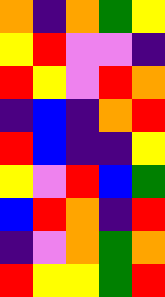[["orange", "indigo", "orange", "green", "yellow"], ["yellow", "red", "violet", "violet", "indigo"], ["red", "yellow", "violet", "red", "orange"], ["indigo", "blue", "indigo", "orange", "red"], ["red", "blue", "indigo", "indigo", "yellow"], ["yellow", "violet", "red", "blue", "green"], ["blue", "red", "orange", "indigo", "red"], ["indigo", "violet", "orange", "green", "orange"], ["red", "yellow", "yellow", "green", "red"]]